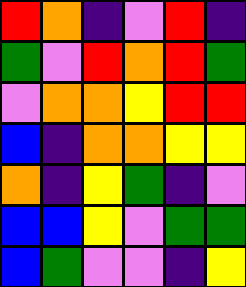[["red", "orange", "indigo", "violet", "red", "indigo"], ["green", "violet", "red", "orange", "red", "green"], ["violet", "orange", "orange", "yellow", "red", "red"], ["blue", "indigo", "orange", "orange", "yellow", "yellow"], ["orange", "indigo", "yellow", "green", "indigo", "violet"], ["blue", "blue", "yellow", "violet", "green", "green"], ["blue", "green", "violet", "violet", "indigo", "yellow"]]